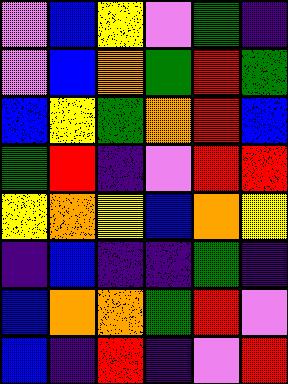[["violet", "blue", "yellow", "violet", "green", "indigo"], ["violet", "blue", "orange", "green", "red", "green"], ["blue", "yellow", "green", "orange", "red", "blue"], ["green", "red", "indigo", "violet", "red", "red"], ["yellow", "orange", "yellow", "blue", "orange", "yellow"], ["indigo", "blue", "indigo", "indigo", "green", "indigo"], ["blue", "orange", "orange", "green", "red", "violet"], ["blue", "indigo", "red", "indigo", "violet", "red"]]